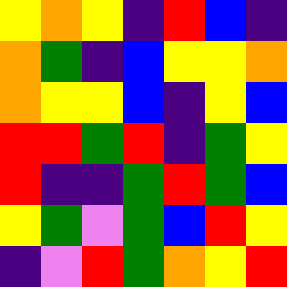[["yellow", "orange", "yellow", "indigo", "red", "blue", "indigo"], ["orange", "green", "indigo", "blue", "yellow", "yellow", "orange"], ["orange", "yellow", "yellow", "blue", "indigo", "yellow", "blue"], ["red", "red", "green", "red", "indigo", "green", "yellow"], ["red", "indigo", "indigo", "green", "red", "green", "blue"], ["yellow", "green", "violet", "green", "blue", "red", "yellow"], ["indigo", "violet", "red", "green", "orange", "yellow", "red"]]